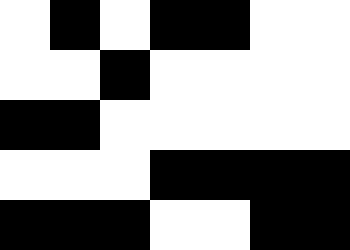[["white", "black", "white", "black", "black", "white", "white"], ["white", "white", "black", "white", "white", "white", "white"], ["black", "black", "white", "white", "white", "white", "white"], ["white", "white", "white", "black", "black", "black", "black"], ["black", "black", "black", "white", "white", "black", "black"]]